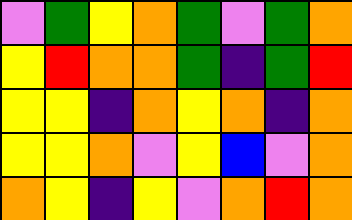[["violet", "green", "yellow", "orange", "green", "violet", "green", "orange"], ["yellow", "red", "orange", "orange", "green", "indigo", "green", "red"], ["yellow", "yellow", "indigo", "orange", "yellow", "orange", "indigo", "orange"], ["yellow", "yellow", "orange", "violet", "yellow", "blue", "violet", "orange"], ["orange", "yellow", "indigo", "yellow", "violet", "orange", "red", "orange"]]